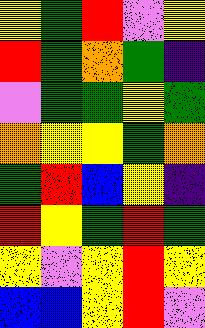[["yellow", "green", "red", "violet", "yellow"], ["red", "green", "orange", "green", "indigo"], ["violet", "green", "green", "yellow", "green"], ["orange", "yellow", "yellow", "green", "orange"], ["green", "red", "blue", "yellow", "indigo"], ["red", "yellow", "green", "red", "green"], ["yellow", "violet", "yellow", "red", "yellow"], ["blue", "blue", "yellow", "red", "violet"]]